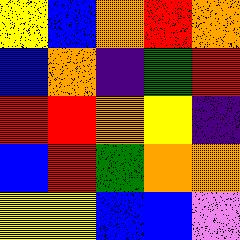[["yellow", "blue", "orange", "red", "orange"], ["blue", "orange", "indigo", "green", "red"], ["red", "red", "orange", "yellow", "indigo"], ["blue", "red", "green", "orange", "orange"], ["yellow", "yellow", "blue", "blue", "violet"]]